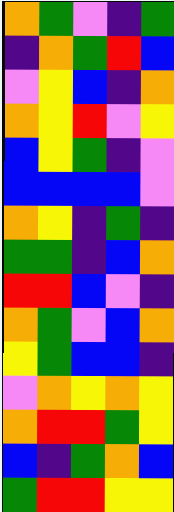[["orange", "green", "violet", "indigo", "green"], ["indigo", "orange", "green", "red", "blue"], ["violet", "yellow", "blue", "indigo", "orange"], ["orange", "yellow", "red", "violet", "yellow"], ["blue", "yellow", "green", "indigo", "violet"], ["blue", "blue", "blue", "blue", "violet"], ["orange", "yellow", "indigo", "green", "indigo"], ["green", "green", "indigo", "blue", "orange"], ["red", "red", "blue", "violet", "indigo"], ["orange", "green", "violet", "blue", "orange"], ["yellow", "green", "blue", "blue", "indigo"], ["violet", "orange", "yellow", "orange", "yellow"], ["orange", "red", "red", "green", "yellow"], ["blue", "indigo", "green", "orange", "blue"], ["green", "red", "red", "yellow", "yellow"]]